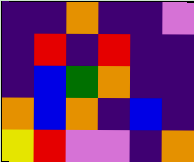[["indigo", "indigo", "orange", "indigo", "indigo", "violet"], ["indigo", "red", "indigo", "red", "indigo", "indigo"], ["indigo", "blue", "green", "orange", "indigo", "indigo"], ["orange", "blue", "orange", "indigo", "blue", "indigo"], ["yellow", "red", "violet", "violet", "indigo", "orange"]]